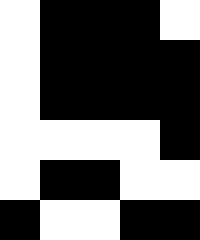[["white", "black", "black", "black", "white"], ["white", "black", "black", "black", "black"], ["white", "black", "black", "black", "black"], ["white", "white", "white", "white", "black"], ["white", "black", "black", "white", "white"], ["black", "white", "white", "black", "black"]]